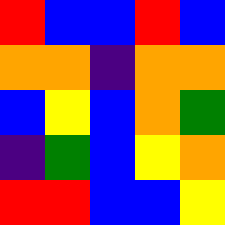[["red", "blue", "blue", "red", "blue"], ["orange", "orange", "indigo", "orange", "orange"], ["blue", "yellow", "blue", "orange", "green"], ["indigo", "green", "blue", "yellow", "orange"], ["red", "red", "blue", "blue", "yellow"]]